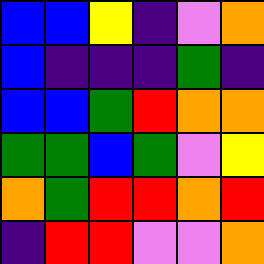[["blue", "blue", "yellow", "indigo", "violet", "orange"], ["blue", "indigo", "indigo", "indigo", "green", "indigo"], ["blue", "blue", "green", "red", "orange", "orange"], ["green", "green", "blue", "green", "violet", "yellow"], ["orange", "green", "red", "red", "orange", "red"], ["indigo", "red", "red", "violet", "violet", "orange"]]